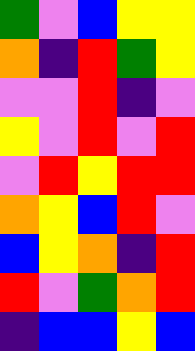[["green", "violet", "blue", "yellow", "yellow"], ["orange", "indigo", "red", "green", "yellow"], ["violet", "violet", "red", "indigo", "violet"], ["yellow", "violet", "red", "violet", "red"], ["violet", "red", "yellow", "red", "red"], ["orange", "yellow", "blue", "red", "violet"], ["blue", "yellow", "orange", "indigo", "red"], ["red", "violet", "green", "orange", "red"], ["indigo", "blue", "blue", "yellow", "blue"]]